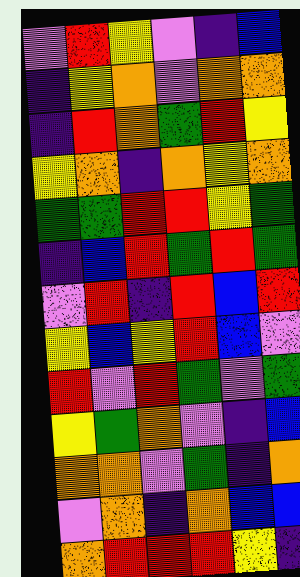[["violet", "red", "yellow", "violet", "indigo", "blue"], ["indigo", "yellow", "orange", "violet", "orange", "orange"], ["indigo", "red", "orange", "green", "red", "yellow"], ["yellow", "orange", "indigo", "orange", "yellow", "orange"], ["green", "green", "red", "red", "yellow", "green"], ["indigo", "blue", "red", "green", "red", "green"], ["violet", "red", "indigo", "red", "blue", "red"], ["yellow", "blue", "yellow", "red", "blue", "violet"], ["red", "violet", "red", "green", "violet", "green"], ["yellow", "green", "orange", "violet", "indigo", "blue"], ["orange", "orange", "violet", "green", "indigo", "orange"], ["violet", "orange", "indigo", "orange", "blue", "blue"], ["orange", "red", "red", "red", "yellow", "indigo"]]